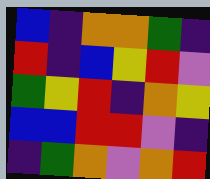[["blue", "indigo", "orange", "orange", "green", "indigo"], ["red", "indigo", "blue", "yellow", "red", "violet"], ["green", "yellow", "red", "indigo", "orange", "yellow"], ["blue", "blue", "red", "red", "violet", "indigo"], ["indigo", "green", "orange", "violet", "orange", "red"]]